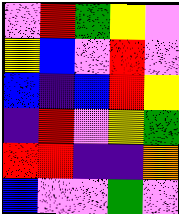[["violet", "red", "green", "yellow", "violet"], ["yellow", "blue", "violet", "red", "violet"], ["blue", "indigo", "blue", "red", "yellow"], ["indigo", "red", "violet", "yellow", "green"], ["red", "red", "indigo", "indigo", "orange"], ["blue", "violet", "violet", "green", "violet"]]